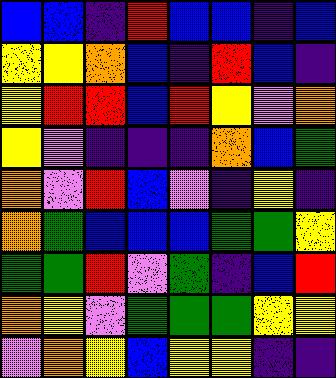[["blue", "blue", "indigo", "red", "blue", "blue", "indigo", "blue"], ["yellow", "yellow", "orange", "blue", "indigo", "red", "blue", "indigo"], ["yellow", "red", "red", "blue", "red", "yellow", "violet", "orange"], ["yellow", "violet", "indigo", "indigo", "indigo", "orange", "blue", "green"], ["orange", "violet", "red", "blue", "violet", "indigo", "yellow", "indigo"], ["orange", "green", "blue", "blue", "blue", "green", "green", "yellow"], ["green", "green", "red", "violet", "green", "indigo", "blue", "red"], ["orange", "yellow", "violet", "green", "green", "green", "yellow", "yellow"], ["violet", "orange", "yellow", "blue", "yellow", "yellow", "indigo", "indigo"]]